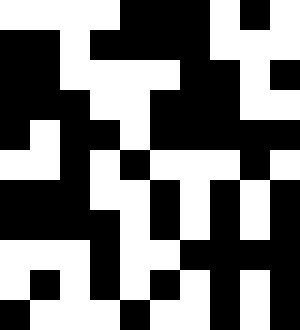[["white", "white", "white", "white", "black", "black", "black", "white", "black", "white"], ["black", "black", "white", "black", "black", "black", "black", "white", "white", "white"], ["black", "black", "white", "white", "white", "white", "black", "black", "white", "black"], ["black", "black", "black", "white", "white", "black", "black", "black", "white", "white"], ["black", "white", "black", "black", "white", "black", "black", "black", "black", "black"], ["white", "white", "black", "white", "black", "white", "white", "white", "black", "white"], ["black", "black", "black", "white", "white", "black", "white", "black", "white", "black"], ["black", "black", "black", "black", "white", "black", "white", "black", "white", "black"], ["white", "white", "white", "black", "white", "white", "black", "black", "black", "black"], ["white", "black", "white", "black", "white", "black", "white", "black", "white", "black"], ["black", "white", "white", "white", "black", "white", "white", "black", "white", "black"]]